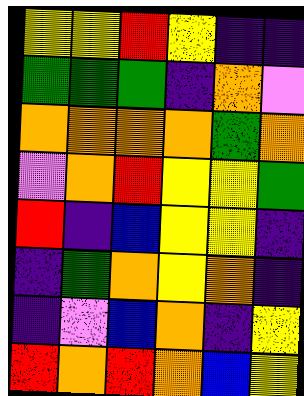[["yellow", "yellow", "red", "yellow", "indigo", "indigo"], ["green", "green", "green", "indigo", "orange", "violet"], ["orange", "orange", "orange", "orange", "green", "orange"], ["violet", "orange", "red", "yellow", "yellow", "green"], ["red", "indigo", "blue", "yellow", "yellow", "indigo"], ["indigo", "green", "orange", "yellow", "orange", "indigo"], ["indigo", "violet", "blue", "orange", "indigo", "yellow"], ["red", "orange", "red", "orange", "blue", "yellow"]]